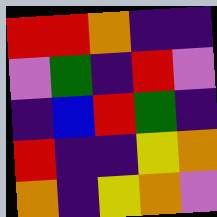[["red", "red", "orange", "indigo", "indigo"], ["violet", "green", "indigo", "red", "violet"], ["indigo", "blue", "red", "green", "indigo"], ["red", "indigo", "indigo", "yellow", "orange"], ["orange", "indigo", "yellow", "orange", "violet"]]